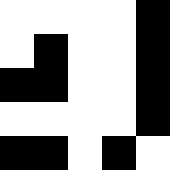[["white", "white", "white", "white", "black"], ["white", "black", "white", "white", "black"], ["black", "black", "white", "white", "black"], ["white", "white", "white", "white", "black"], ["black", "black", "white", "black", "white"]]